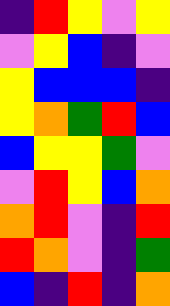[["indigo", "red", "yellow", "violet", "yellow"], ["violet", "yellow", "blue", "indigo", "violet"], ["yellow", "blue", "blue", "blue", "indigo"], ["yellow", "orange", "green", "red", "blue"], ["blue", "yellow", "yellow", "green", "violet"], ["violet", "red", "yellow", "blue", "orange"], ["orange", "red", "violet", "indigo", "red"], ["red", "orange", "violet", "indigo", "green"], ["blue", "indigo", "red", "indigo", "orange"]]